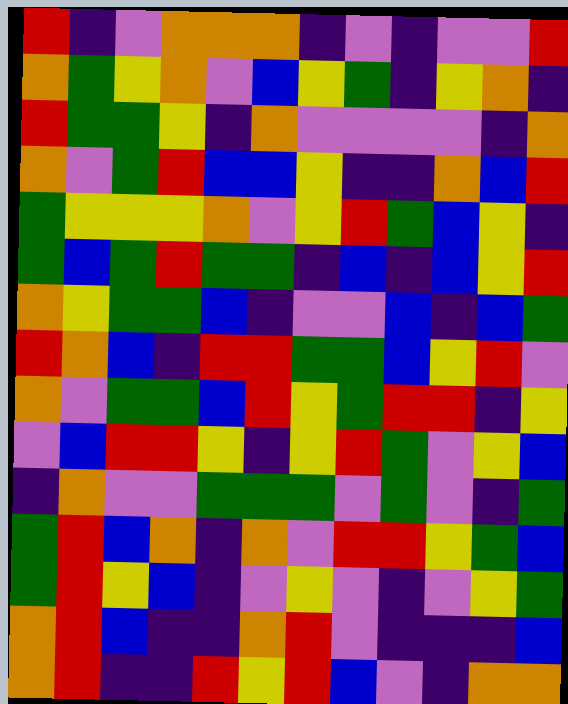[["red", "indigo", "violet", "orange", "orange", "orange", "indigo", "violet", "indigo", "violet", "violet", "red"], ["orange", "green", "yellow", "orange", "violet", "blue", "yellow", "green", "indigo", "yellow", "orange", "indigo"], ["red", "green", "green", "yellow", "indigo", "orange", "violet", "violet", "violet", "violet", "indigo", "orange"], ["orange", "violet", "green", "red", "blue", "blue", "yellow", "indigo", "indigo", "orange", "blue", "red"], ["green", "yellow", "yellow", "yellow", "orange", "violet", "yellow", "red", "green", "blue", "yellow", "indigo"], ["green", "blue", "green", "red", "green", "green", "indigo", "blue", "indigo", "blue", "yellow", "red"], ["orange", "yellow", "green", "green", "blue", "indigo", "violet", "violet", "blue", "indigo", "blue", "green"], ["red", "orange", "blue", "indigo", "red", "red", "green", "green", "blue", "yellow", "red", "violet"], ["orange", "violet", "green", "green", "blue", "red", "yellow", "green", "red", "red", "indigo", "yellow"], ["violet", "blue", "red", "red", "yellow", "indigo", "yellow", "red", "green", "violet", "yellow", "blue"], ["indigo", "orange", "violet", "violet", "green", "green", "green", "violet", "green", "violet", "indigo", "green"], ["green", "red", "blue", "orange", "indigo", "orange", "violet", "red", "red", "yellow", "green", "blue"], ["green", "red", "yellow", "blue", "indigo", "violet", "yellow", "violet", "indigo", "violet", "yellow", "green"], ["orange", "red", "blue", "indigo", "indigo", "orange", "red", "violet", "indigo", "indigo", "indigo", "blue"], ["orange", "red", "indigo", "indigo", "red", "yellow", "red", "blue", "violet", "indigo", "orange", "orange"]]